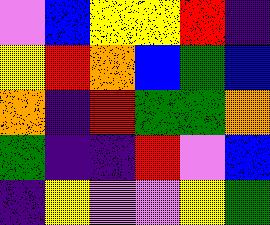[["violet", "blue", "yellow", "yellow", "red", "indigo"], ["yellow", "red", "orange", "blue", "green", "blue"], ["orange", "indigo", "red", "green", "green", "orange"], ["green", "indigo", "indigo", "red", "violet", "blue"], ["indigo", "yellow", "violet", "violet", "yellow", "green"]]